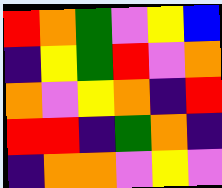[["red", "orange", "green", "violet", "yellow", "blue"], ["indigo", "yellow", "green", "red", "violet", "orange"], ["orange", "violet", "yellow", "orange", "indigo", "red"], ["red", "red", "indigo", "green", "orange", "indigo"], ["indigo", "orange", "orange", "violet", "yellow", "violet"]]